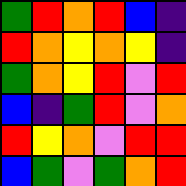[["green", "red", "orange", "red", "blue", "indigo"], ["red", "orange", "yellow", "orange", "yellow", "indigo"], ["green", "orange", "yellow", "red", "violet", "red"], ["blue", "indigo", "green", "red", "violet", "orange"], ["red", "yellow", "orange", "violet", "red", "red"], ["blue", "green", "violet", "green", "orange", "red"]]